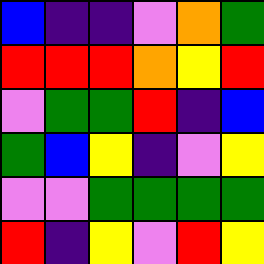[["blue", "indigo", "indigo", "violet", "orange", "green"], ["red", "red", "red", "orange", "yellow", "red"], ["violet", "green", "green", "red", "indigo", "blue"], ["green", "blue", "yellow", "indigo", "violet", "yellow"], ["violet", "violet", "green", "green", "green", "green"], ["red", "indigo", "yellow", "violet", "red", "yellow"]]